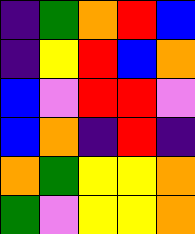[["indigo", "green", "orange", "red", "blue"], ["indigo", "yellow", "red", "blue", "orange"], ["blue", "violet", "red", "red", "violet"], ["blue", "orange", "indigo", "red", "indigo"], ["orange", "green", "yellow", "yellow", "orange"], ["green", "violet", "yellow", "yellow", "orange"]]